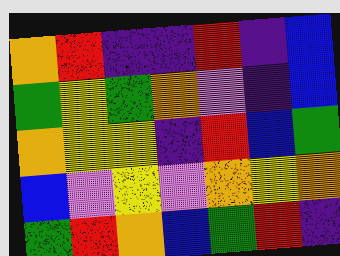[["orange", "red", "indigo", "indigo", "red", "indigo", "blue"], ["green", "yellow", "green", "orange", "violet", "indigo", "blue"], ["orange", "yellow", "yellow", "indigo", "red", "blue", "green"], ["blue", "violet", "yellow", "violet", "orange", "yellow", "orange"], ["green", "red", "orange", "blue", "green", "red", "indigo"]]